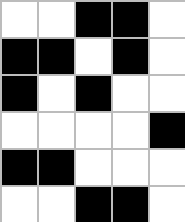[["white", "white", "black", "black", "white"], ["black", "black", "white", "black", "white"], ["black", "white", "black", "white", "white"], ["white", "white", "white", "white", "black"], ["black", "black", "white", "white", "white"], ["white", "white", "black", "black", "white"]]